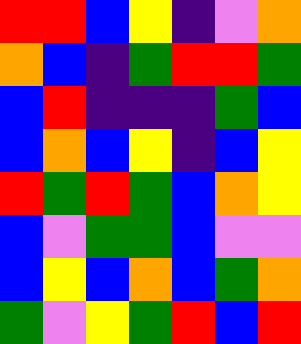[["red", "red", "blue", "yellow", "indigo", "violet", "orange"], ["orange", "blue", "indigo", "green", "red", "red", "green"], ["blue", "red", "indigo", "indigo", "indigo", "green", "blue"], ["blue", "orange", "blue", "yellow", "indigo", "blue", "yellow"], ["red", "green", "red", "green", "blue", "orange", "yellow"], ["blue", "violet", "green", "green", "blue", "violet", "violet"], ["blue", "yellow", "blue", "orange", "blue", "green", "orange"], ["green", "violet", "yellow", "green", "red", "blue", "red"]]